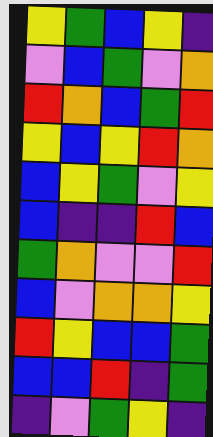[["yellow", "green", "blue", "yellow", "indigo"], ["violet", "blue", "green", "violet", "orange"], ["red", "orange", "blue", "green", "red"], ["yellow", "blue", "yellow", "red", "orange"], ["blue", "yellow", "green", "violet", "yellow"], ["blue", "indigo", "indigo", "red", "blue"], ["green", "orange", "violet", "violet", "red"], ["blue", "violet", "orange", "orange", "yellow"], ["red", "yellow", "blue", "blue", "green"], ["blue", "blue", "red", "indigo", "green"], ["indigo", "violet", "green", "yellow", "indigo"]]